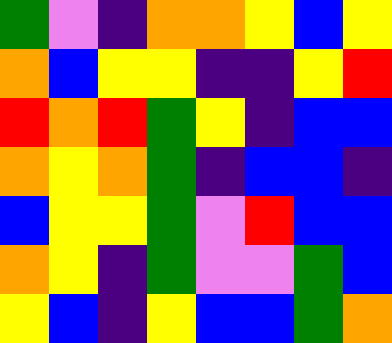[["green", "violet", "indigo", "orange", "orange", "yellow", "blue", "yellow"], ["orange", "blue", "yellow", "yellow", "indigo", "indigo", "yellow", "red"], ["red", "orange", "red", "green", "yellow", "indigo", "blue", "blue"], ["orange", "yellow", "orange", "green", "indigo", "blue", "blue", "indigo"], ["blue", "yellow", "yellow", "green", "violet", "red", "blue", "blue"], ["orange", "yellow", "indigo", "green", "violet", "violet", "green", "blue"], ["yellow", "blue", "indigo", "yellow", "blue", "blue", "green", "orange"]]